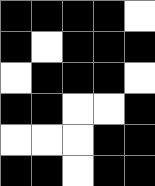[["black", "black", "black", "black", "white"], ["black", "white", "black", "black", "black"], ["white", "black", "black", "black", "white"], ["black", "black", "white", "white", "black"], ["white", "white", "white", "black", "black"], ["black", "black", "white", "black", "black"]]